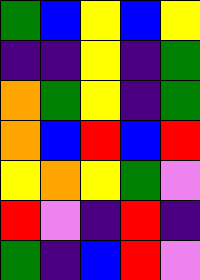[["green", "blue", "yellow", "blue", "yellow"], ["indigo", "indigo", "yellow", "indigo", "green"], ["orange", "green", "yellow", "indigo", "green"], ["orange", "blue", "red", "blue", "red"], ["yellow", "orange", "yellow", "green", "violet"], ["red", "violet", "indigo", "red", "indigo"], ["green", "indigo", "blue", "red", "violet"]]